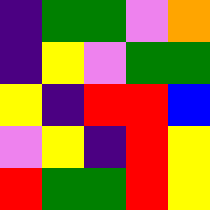[["indigo", "green", "green", "violet", "orange"], ["indigo", "yellow", "violet", "green", "green"], ["yellow", "indigo", "red", "red", "blue"], ["violet", "yellow", "indigo", "red", "yellow"], ["red", "green", "green", "red", "yellow"]]